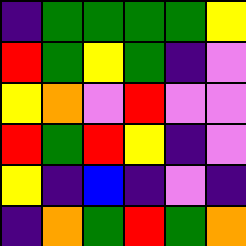[["indigo", "green", "green", "green", "green", "yellow"], ["red", "green", "yellow", "green", "indigo", "violet"], ["yellow", "orange", "violet", "red", "violet", "violet"], ["red", "green", "red", "yellow", "indigo", "violet"], ["yellow", "indigo", "blue", "indigo", "violet", "indigo"], ["indigo", "orange", "green", "red", "green", "orange"]]